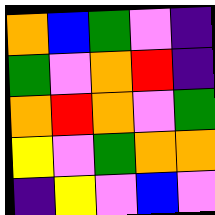[["orange", "blue", "green", "violet", "indigo"], ["green", "violet", "orange", "red", "indigo"], ["orange", "red", "orange", "violet", "green"], ["yellow", "violet", "green", "orange", "orange"], ["indigo", "yellow", "violet", "blue", "violet"]]